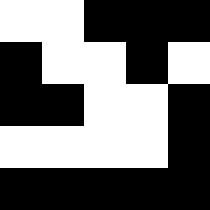[["white", "white", "black", "black", "black"], ["black", "white", "white", "black", "white"], ["black", "black", "white", "white", "black"], ["white", "white", "white", "white", "black"], ["black", "black", "black", "black", "black"]]